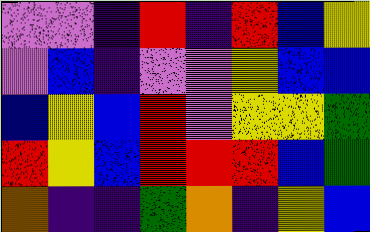[["violet", "violet", "indigo", "red", "indigo", "red", "blue", "yellow"], ["violet", "blue", "indigo", "violet", "violet", "yellow", "blue", "blue"], ["blue", "yellow", "blue", "red", "violet", "yellow", "yellow", "green"], ["red", "yellow", "blue", "red", "red", "red", "blue", "green"], ["orange", "indigo", "indigo", "green", "orange", "indigo", "yellow", "blue"]]